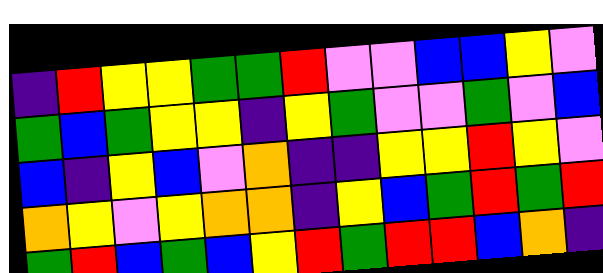[["indigo", "red", "yellow", "yellow", "green", "green", "red", "violet", "violet", "blue", "blue", "yellow", "violet"], ["green", "blue", "green", "yellow", "yellow", "indigo", "yellow", "green", "violet", "violet", "green", "violet", "blue"], ["blue", "indigo", "yellow", "blue", "violet", "orange", "indigo", "indigo", "yellow", "yellow", "red", "yellow", "violet"], ["orange", "yellow", "violet", "yellow", "orange", "orange", "indigo", "yellow", "blue", "green", "red", "green", "red"], ["green", "red", "blue", "green", "blue", "yellow", "red", "green", "red", "red", "blue", "orange", "indigo"]]